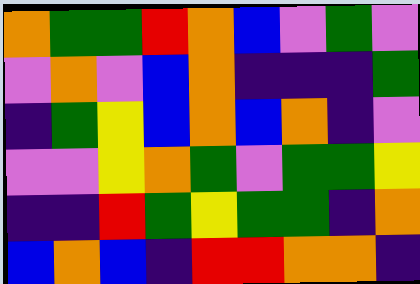[["orange", "green", "green", "red", "orange", "blue", "violet", "green", "violet"], ["violet", "orange", "violet", "blue", "orange", "indigo", "indigo", "indigo", "green"], ["indigo", "green", "yellow", "blue", "orange", "blue", "orange", "indigo", "violet"], ["violet", "violet", "yellow", "orange", "green", "violet", "green", "green", "yellow"], ["indigo", "indigo", "red", "green", "yellow", "green", "green", "indigo", "orange"], ["blue", "orange", "blue", "indigo", "red", "red", "orange", "orange", "indigo"]]